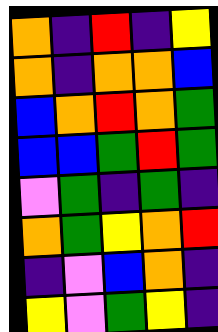[["orange", "indigo", "red", "indigo", "yellow"], ["orange", "indigo", "orange", "orange", "blue"], ["blue", "orange", "red", "orange", "green"], ["blue", "blue", "green", "red", "green"], ["violet", "green", "indigo", "green", "indigo"], ["orange", "green", "yellow", "orange", "red"], ["indigo", "violet", "blue", "orange", "indigo"], ["yellow", "violet", "green", "yellow", "indigo"]]